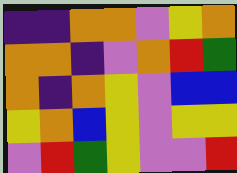[["indigo", "indigo", "orange", "orange", "violet", "yellow", "orange"], ["orange", "orange", "indigo", "violet", "orange", "red", "green"], ["orange", "indigo", "orange", "yellow", "violet", "blue", "blue"], ["yellow", "orange", "blue", "yellow", "violet", "yellow", "yellow"], ["violet", "red", "green", "yellow", "violet", "violet", "red"]]